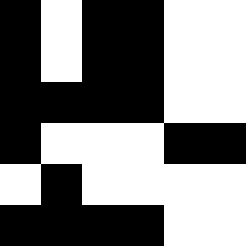[["black", "white", "black", "black", "white", "white"], ["black", "white", "black", "black", "white", "white"], ["black", "black", "black", "black", "white", "white"], ["black", "white", "white", "white", "black", "black"], ["white", "black", "white", "white", "white", "white"], ["black", "black", "black", "black", "white", "white"]]